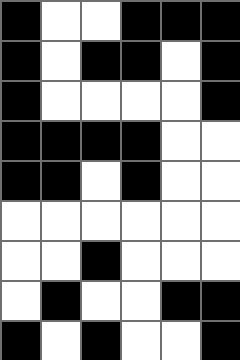[["black", "white", "white", "black", "black", "black"], ["black", "white", "black", "black", "white", "black"], ["black", "white", "white", "white", "white", "black"], ["black", "black", "black", "black", "white", "white"], ["black", "black", "white", "black", "white", "white"], ["white", "white", "white", "white", "white", "white"], ["white", "white", "black", "white", "white", "white"], ["white", "black", "white", "white", "black", "black"], ["black", "white", "black", "white", "white", "black"]]